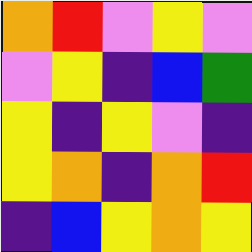[["orange", "red", "violet", "yellow", "violet"], ["violet", "yellow", "indigo", "blue", "green"], ["yellow", "indigo", "yellow", "violet", "indigo"], ["yellow", "orange", "indigo", "orange", "red"], ["indigo", "blue", "yellow", "orange", "yellow"]]